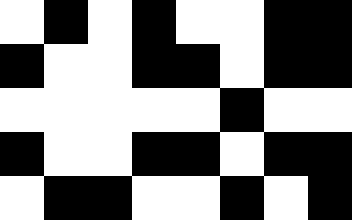[["white", "black", "white", "black", "white", "white", "black", "black"], ["black", "white", "white", "black", "black", "white", "black", "black"], ["white", "white", "white", "white", "white", "black", "white", "white"], ["black", "white", "white", "black", "black", "white", "black", "black"], ["white", "black", "black", "white", "white", "black", "white", "black"]]